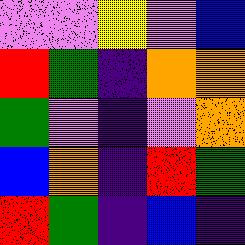[["violet", "violet", "yellow", "violet", "blue"], ["red", "green", "indigo", "orange", "orange"], ["green", "violet", "indigo", "violet", "orange"], ["blue", "orange", "indigo", "red", "green"], ["red", "green", "indigo", "blue", "indigo"]]